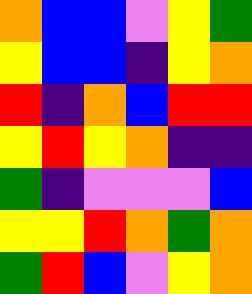[["orange", "blue", "blue", "violet", "yellow", "green"], ["yellow", "blue", "blue", "indigo", "yellow", "orange"], ["red", "indigo", "orange", "blue", "red", "red"], ["yellow", "red", "yellow", "orange", "indigo", "indigo"], ["green", "indigo", "violet", "violet", "violet", "blue"], ["yellow", "yellow", "red", "orange", "green", "orange"], ["green", "red", "blue", "violet", "yellow", "orange"]]